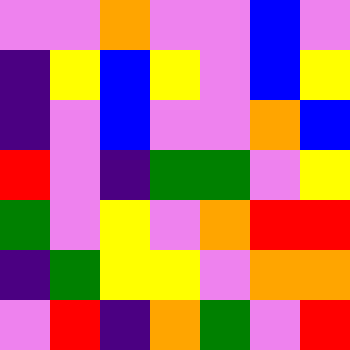[["violet", "violet", "orange", "violet", "violet", "blue", "violet"], ["indigo", "yellow", "blue", "yellow", "violet", "blue", "yellow"], ["indigo", "violet", "blue", "violet", "violet", "orange", "blue"], ["red", "violet", "indigo", "green", "green", "violet", "yellow"], ["green", "violet", "yellow", "violet", "orange", "red", "red"], ["indigo", "green", "yellow", "yellow", "violet", "orange", "orange"], ["violet", "red", "indigo", "orange", "green", "violet", "red"]]